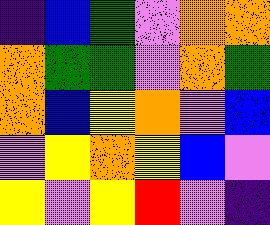[["indigo", "blue", "green", "violet", "orange", "orange"], ["orange", "green", "green", "violet", "orange", "green"], ["orange", "blue", "yellow", "orange", "violet", "blue"], ["violet", "yellow", "orange", "yellow", "blue", "violet"], ["yellow", "violet", "yellow", "red", "violet", "indigo"]]